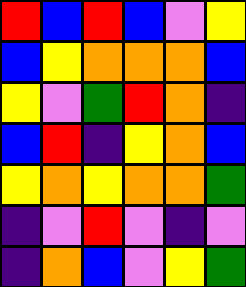[["red", "blue", "red", "blue", "violet", "yellow"], ["blue", "yellow", "orange", "orange", "orange", "blue"], ["yellow", "violet", "green", "red", "orange", "indigo"], ["blue", "red", "indigo", "yellow", "orange", "blue"], ["yellow", "orange", "yellow", "orange", "orange", "green"], ["indigo", "violet", "red", "violet", "indigo", "violet"], ["indigo", "orange", "blue", "violet", "yellow", "green"]]